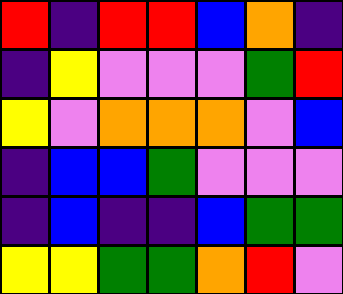[["red", "indigo", "red", "red", "blue", "orange", "indigo"], ["indigo", "yellow", "violet", "violet", "violet", "green", "red"], ["yellow", "violet", "orange", "orange", "orange", "violet", "blue"], ["indigo", "blue", "blue", "green", "violet", "violet", "violet"], ["indigo", "blue", "indigo", "indigo", "blue", "green", "green"], ["yellow", "yellow", "green", "green", "orange", "red", "violet"]]